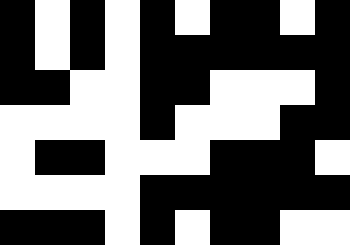[["black", "white", "black", "white", "black", "white", "black", "black", "white", "black"], ["black", "white", "black", "white", "black", "black", "black", "black", "black", "black"], ["black", "black", "white", "white", "black", "black", "white", "white", "white", "black"], ["white", "white", "white", "white", "black", "white", "white", "white", "black", "black"], ["white", "black", "black", "white", "white", "white", "black", "black", "black", "white"], ["white", "white", "white", "white", "black", "black", "black", "black", "black", "black"], ["black", "black", "black", "white", "black", "white", "black", "black", "white", "white"]]